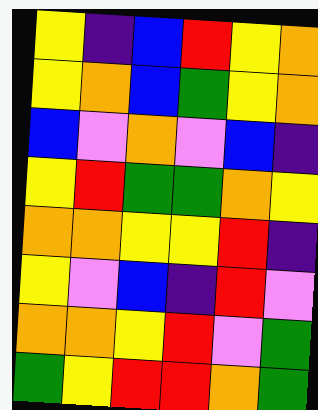[["yellow", "indigo", "blue", "red", "yellow", "orange"], ["yellow", "orange", "blue", "green", "yellow", "orange"], ["blue", "violet", "orange", "violet", "blue", "indigo"], ["yellow", "red", "green", "green", "orange", "yellow"], ["orange", "orange", "yellow", "yellow", "red", "indigo"], ["yellow", "violet", "blue", "indigo", "red", "violet"], ["orange", "orange", "yellow", "red", "violet", "green"], ["green", "yellow", "red", "red", "orange", "green"]]